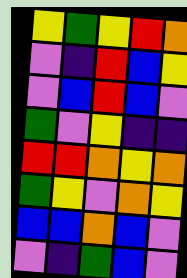[["yellow", "green", "yellow", "red", "orange"], ["violet", "indigo", "red", "blue", "yellow"], ["violet", "blue", "red", "blue", "violet"], ["green", "violet", "yellow", "indigo", "indigo"], ["red", "red", "orange", "yellow", "orange"], ["green", "yellow", "violet", "orange", "yellow"], ["blue", "blue", "orange", "blue", "violet"], ["violet", "indigo", "green", "blue", "violet"]]